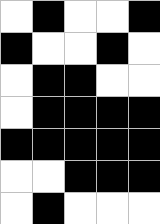[["white", "black", "white", "white", "black"], ["black", "white", "white", "black", "white"], ["white", "black", "black", "white", "white"], ["white", "black", "black", "black", "black"], ["black", "black", "black", "black", "black"], ["white", "white", "black", "black", "black"], ["white", "black", "white", "white", "white"]]